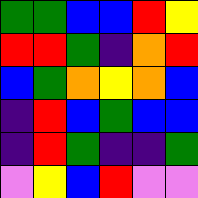[["green", "green", "blue", "blue", "red", "yellow"], ["red", "red", "green", "indigo", "orange", "red"], ["blue", "green", "orange", "yellow", "orange", "blue"], ["indigo", "red", "blue", "green", "blue", "blue"], ["indigo", "red", "green", "indigo", "indigo", "green"], ["violet", "yellow", "blue", "red", "violet", "violet"]]